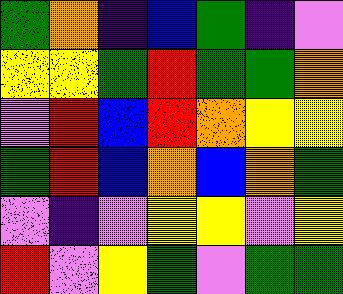[["green", "orange", "indigo", "blue", "green", "indigo", "violet"], ["yellow", "yellow", "green", "red", "green", "green", "orange"], ["violet", "red", "blue", "red", "orange", "yellow", "yellow"], ["green", "red", "blue", "orange", "blue", "orange", "green"], ["violet", "indigo", "violet", "yellow", "yellow", "violet", "yellow"], ["red", "violet", "yellow", "green", "violet", "green", "green"]]